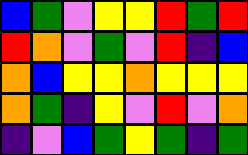[["blue", "green", "violet", "yellow", "yellow", "red", "green", "red"], ["red", "orange", "violet", "green", "violet", "red", "indigo", "blue"], ["orange", "blue", "yellow", "yellow", "orange", "yellow", "yellow", "yellow"], ["orange", "green", "indigo", "yellow", "violet", "red", "violet", "orange"], ["indigo", "violet", "blue", "green", "yellow", "green", "indigo", "green"]]